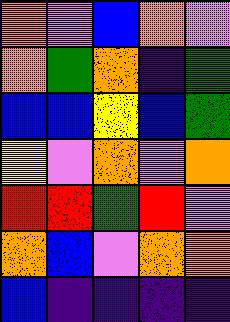[["orange", "violet", "blue", "orange", "violet"], ["orange", "green", "orange", "indigo", "green"], ["blue", "blue", "yellow", "blue", "green"], ["yellow", "violet", "orange", "violet", "orange"], ["red", "red", "green", "red", "violet"], ["orange", "blue", "violet", "orange", "orange"], ["blue", "indigo", "indigo", "indigo", "indigo"]]